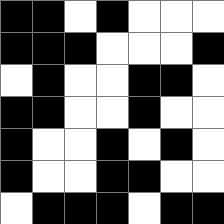[["black", "black", "white", "black", "white", "white", "white"], ["black", "black", "black", "white", "white", "white", "black"], ["white", "black", "white", "white", "black", "black", "white"], ["black", "black", "white", "white", "black", "white", "white"], ["black", "white", "white", "black", "white", "black", "white"], ["black", "white", "white", "black", "black", "white", "white"], ["white", "black", "black", "black", "white", "black", "black"]]